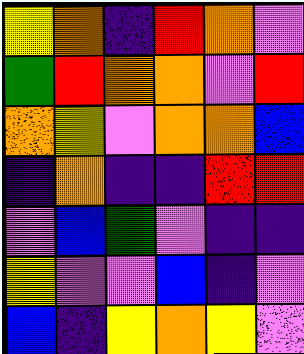[["yellow", "orange", "indigo", "red", "orange", "violet"], ["green", "red", "orange", "orange", "violet", "red"], ["orange", "yellow", "violet", "orange", "orange", "blue"], ["indigo", "orange", "indigo", "indigo", "red", "red"], ["violet", "blue", "green", "violet", "indigo", "indigo"], ["yellow", "violet", "violet", "blue", "indigo", "violet"], ["blue", "indigo", "yellow", "orange", "yellow", "violet"]]